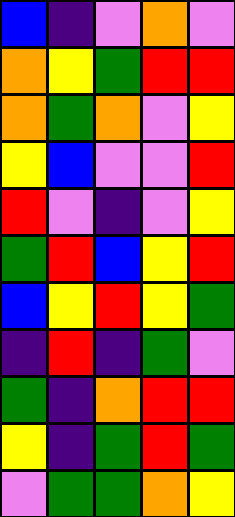[["blue", "indigo", "violet", "orange", "violet"], ["orange", "yellow", "green", "red", "red"], ["orange", "green", "orange", "violet", "yellow"], ["yellow", "blue", "violet", "violet", "red"], ["red", "violet", "indigo", "violet", "yellow"], ["green", "red", "blue", "yellow", "red"], ["blue", "yellow", "red", "yellow", "green"], ["indigo", "red", "indigo", "green", "violet"], ["green", "indigo", "orange", "red", "red"], ["yellow", "indigo", "green", "red", "green"], ["violet", "green", "green", "orange", "yellow"]]